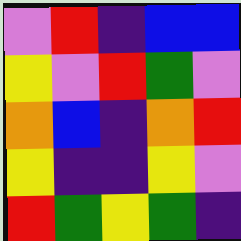[["violet", "red", "indigo", "blue", "blue"], ["yellow", "violet", "red", "green", "violet"], ["orange", "blue", "indigo", "orange", "red"], ["yellow", "indigo", "indigo", "yellow", "violet"], ["red", "green", "yellow", "green", "indigo"]]